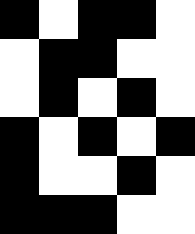[["black", "white", "black", "black", "white"], ["white", "black", "black", "white", "white"], ["white", "black", "white", "black", "white"], ["black", "white", "black", "white", "black"], ["black", "white", "white", "black", "white"], ["black", "black", "black", "white", "white"]]